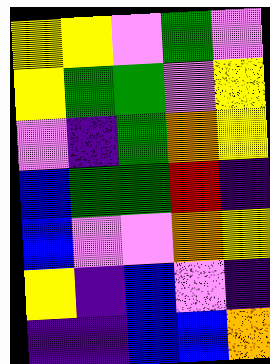[["yellow", "yellow", "violet", "green", "violet"], ["yellow", "green", "green", "violet", "yellow"], ["violet", "indigo", "green", "orange", "yellow"], ["blue", "green", "green", "red", "indigo"], ["blue", "violet", "violet", "orange", "yellow"], ["yellow", "indigo", "blue", "violet", "indigo"], ["indigo", "indigo", "blue", "blue", "orange"]]